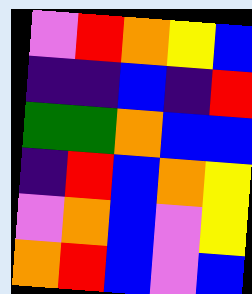[["violet", "red", "orange", "yellow", "blue"], ["indigo", "indigo", "blue", "indigo", "red"], ["green", "green", "orange", "blue", "blue"], ["indigo", "red", "blue", "orange", "yellow"], ["violet", "orange", "blue", "violet", "yellow"], ["orange", "red", "blue", "violet", "blue"]]